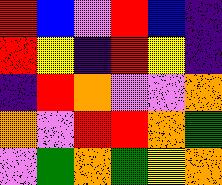[["red", "blue", "violet", "red", "blue", "indigo"], ["red", "yellow", "indigo", "red", "yellow", "indigo"], ["indigo", "red", "orange", "violet", "violet", "orange"], ["orange", "violet", "red", "red", "orange", "green"], ["violet", "green", "orange", "green", "yellow", "orange"]]